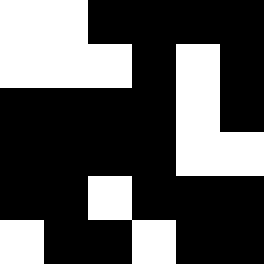[["white", "white", "black", "black", "black", "black"], ["white", "white", "white", "black", "white", "black"], ["black", "black", "black", "black", "white", "black"], ["black", "black", "black", "black", "white", "white"], ["black", "black", "white", "black", "black", "black"], ["white", "black", "black", "white", "black", "black"]]